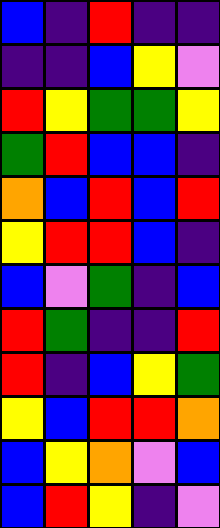[["blue", "indigo", "red", "indigo", "indigo"], ["indigo", "indigo", "blue", "yellow", "violet"], ["red", "yellow", "green", "green", "yellow"], ["green", "red", "blue", "blue", "indigo"], ["orange", "blue", "red", "blue", "red"], ["yellow", "red", "red", "blue", "indigo"], ["blue", "violet", "green", "indigo", "blue"], ["red", "green", "indigo", "indigo", "red"], ["red", "indigo", "blue", "yellow", "green"], ["yellow", "blue", "red", "red", "orange"], ["blue", "yellow", "orange", "violet", "blue"], ["blue", "red", "yellow", "indigo", "violet"]]